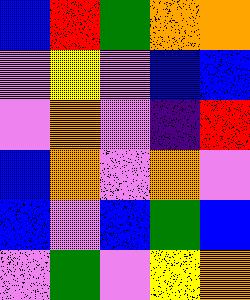[["blue", "red", "green", "orange", "orange"], ["violet", "yellow", "violet", "blue", "blue"], ["violet", "orange", "violet", "indigo", "red"], ["blue", "orange", "violet", "orange", "violet"], ["blue", "violet", "blue", "green", "blue"], ["violet", "green", "violet", "yellow", "orange"]]